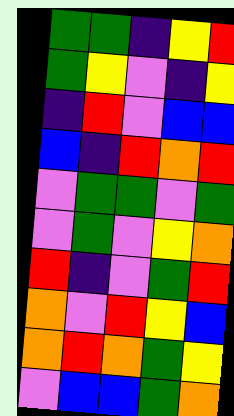[["green", "green", "indigo", "yellow", "red"], ["green", "yellow", "violet", "indigo", "yellow"], ["indigo", "red", "violet", "blue", "blue"], ["blue", "indigo", "red", "orange", "red"], ["violet", "green", "green", "violet", "green"], ["violet", "green", "violet", "yellow", "orange"], ["red", "indigo", "violet", "green", "red"], ["orange", "violet", "red", "yellow", "blue"], ["orange", "red", "orange", "green", "yellow"], ["violet", "blue", "blue", "green", "orange"]]